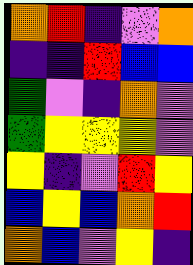[["orange", "red", "indigo", "violet", "orange"], ["indigo", "indigo", "red", "blue", "blue"], ["green", "violet", "indigo", "orange", "violet"], ["green", "yellow", "yellow", "yellow", "violet"], ["yellow", "indigo", "violet", "red", "yellow"], ["blue", "yellow", "blue", "orange", "red"], ["orange", "blue", "violet", "yellow", "indigo"]]